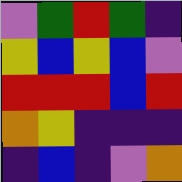[["violet", "green", "red", "green", "indigo"], ["yellow", "blue", "yellow", "blue", "violet"], ["red", "red", "red", "blue", "red"], ["orange", "yellow", "indigo", "indigo", "indigo"], ["indigo", "blue", "indigo", "violet", "orange"]]